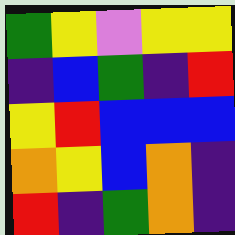[["green", "yellow", "violet", "yellow", "yellow"], ["indigo", "blue", "green", "indigo", "red"], ["yellow", "red", "blue", "blue", "blue"], ["orange", "yellow", "blue", "orange", "indigo"], ["red", "indigo", "green", "orange", "indigo"]]